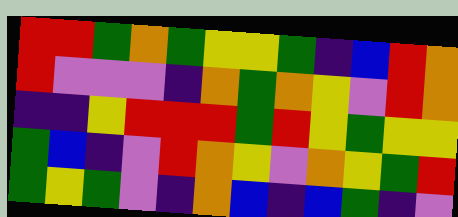[["red", "red", "green", "orange", "green", "yellow", "yellow", "green", "indigo", "blue", "red", "orange"], ["red", "violet", "violet", "violet", "indigo", "orange", "green", "orange", "yellow", "violet", "red", "orange"], ["indigo", "indigo", "yellow", "red", "red", "red", "green", "red", "yellow", "green", "yellow", "yellow"], ["green", "blue", "indigo", "violet", "red", "orange", "yellow", "violet", "orange", "yellow", "green", "red"], ["green", "yellow", "green", "violet", "indigo", "orange", "blue", "indigo", "blue", "green", "indigo", "violet"]]